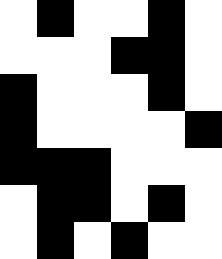[["white", "black", "white", "white", "black", "white"], ["white", "white", "white", "black", "black", "white"], ["black", "white", "white", "white", "black", "white"], ["black", "white", "white", "white", "white", "black"], ["black", "black", "black", "white", "white", "white"], ["white", "black", "black", "white", "black", "white"], ["white", "black", "white", "black", "white", "white"]]